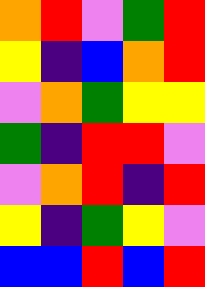[["orange", "red", "violet", "green", "red"], ["yellow", "indigo", "blue", "orange", "red"], ["violet", "orange", "green", "yellow", "yellow"], ["green", "indigo", "red", "red", "violet"], ["violet", "orange", "red", "indigo", "red"], ["yellow", "indigo", "green", "yellow", "violet"], ["blue", "blue", "red", "blue", "red"]]